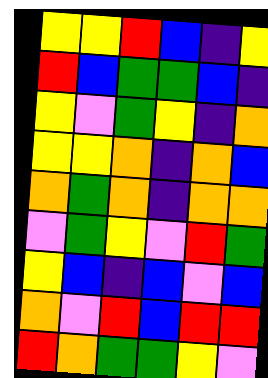[["yellow", "yellow", "red", "blue", "indigo", "yellow"], ["red", "blue", "green", "green", "blue", "indigo"], ["yellow", "violet", "green", "yellow", "indigo", "orange"], ["yellow", "yellow", "orange", "indigo", "orange", "blue"], ["orange", "green", "orange", "indigo", "orange", "orange"], ["violet", "green", "yellow", "violet", "red", "green"], ["yellow", "blue", "indigo", "blue", "violet", "blue"], ["orange", "violet", "red", "blue", "red", "red"], ["red", "orange", "green", "green", "yellow", "violet"]]